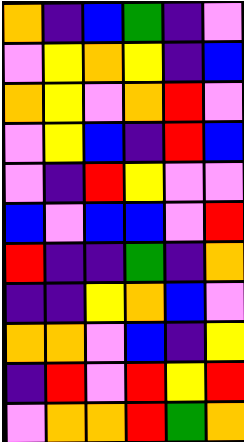[["orange", "indigo", "blue", "green", "indigo", "violet"], ["violet", "yellow", "orange", "yellow", "indigo", "blue"], ["orange", "yellow", "violet", "orange", "red", "violet"], ["violet", "yellow", "blue", "indigo", "red", "blue"], ["violet", "indigo", "red", "yellow", "violet", "violet"], ["blue", "violet", "blue", "blue", "violet", "red"], ["red", "indigo", "indigo", "green", "indigo", "orange"], ["indigo", "indigo", "yellow", "orange", "blue", "violet"], ["orange", "orange", "violet", "blue", "indigo", "yellow"], ["indigo", "red", "violet", "red", "yellow", "red"], ["violet", "orange", "orange", "red", "green", "orange"]]